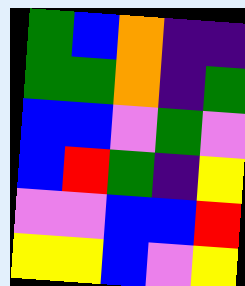[["green", "blue", "orange", "indigo", "indigo"], ["green", "green", "orange", "indigo", "green"], ["blue", "blue", "violet", "green", "violet"], ["blue", "red", "green", "indigo", "yellow"], ["violet", "violet", "blue", "blue", "red"], ["yellow", "yellow", "blue", "violet", "yellow"]]